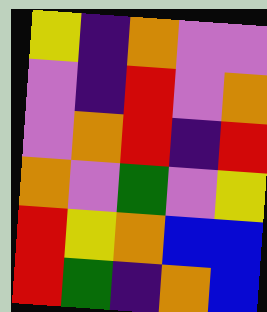[["yellow", "indigo", "orange", "violet", "violet"], ["violet", "indigo", "red", "violet", "orange"], ["violet", "orange", "red", "indigo", "red"], ["orange", "violet", "green", "violet", "yellow"], ["red", "yellow", "orange", "blue", "blue"], ["red", "green", "indigo", "orange", "blue"]]